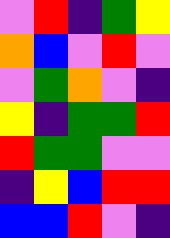[["violet", "red", "indigo", "green", "yellow"], ["orange", "blue", "violet", "red", "violet"], ["violet", "green", "orange", "violet", "indigo"], ["yellow", "indigo", "green", "green", "red"], ["red", "green", "green", "violet", "violet"], ["indigo", "yellow", "blue", "red", "red"], ["blue", "blue", "red", "violet", "indigo"]]